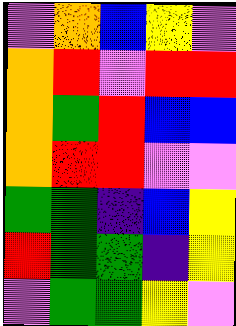[["violet", "orange", "blue", "yellow", "violet"], ["orange", "red", "violet", "red", "red"], ["orange", "green", "red", "blue", "blue"], ["orange", "red", "red", "violet", "violet"], ["green", "green", "indigo", "blue", "yellow"], ["red", "green", "green", "indigo", "yellow"], ["violet", "green", "green", "yellow", "violet"]]